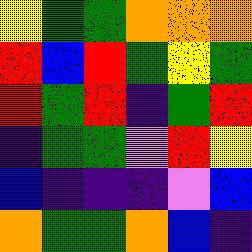[["yellow", "green", "green", "orange", "orange", "orange"], ["red", "blue", "red", "green", "yellow", "green"], ["red", "green", "red", "indigo", "green", "red"], ["indigo", "green", "green", "violet", "red", "yellow"], ["blue", "indigo", "indigo", "indigo", "violet", "blue"], ["orange", "green", "green", "orange", "blue", "indigo"]]